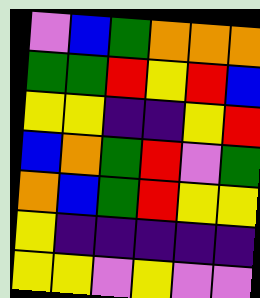[["violet", "blue", "green", "orange", "orange", "orange"], ["green", "green", "red", "yellow", "red", "blue"], ["yellow", "yellow", "indigo", "indigo", "yellow", "red"], ["blue", "orange", "green", "red", "violet", "green"], ["orange", "blue", "green", "red", "yellow", "yellow"], ["yellow", "indigo", "indigo", "indigo", "indigo", "indigo"], ["yellow", "yellow", "violet", "yellow", "violet", "violet"]]